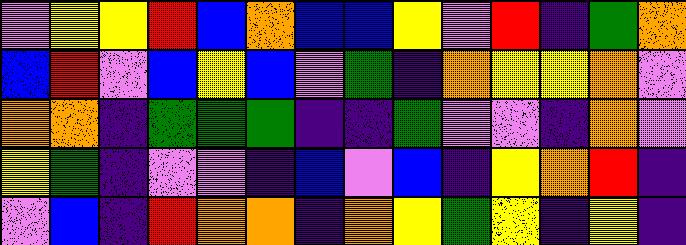[["violet", "yellow", "yellow", "red", "blue", "orange", "blue", "blue", "yellow", "violet", "red", "indigo", "green", "orange"], ["blue", "red", "violet", "blue", "yellow", "blue", "violet", "green", "indigo", "orange", "yellow", "yellow", "orange", "violet"], ["orange", "orange", "indigo", "green", "green", "green", "indigo", "indigo", "green", "violet", "violet", "indigo", "orange", "violet"], ["yellow", "green", "indigo", "violet", "violet", "indigo", "blue", "violet", "blue", "indigo", "yellow", "orange", "red", "indigo"], ["violet", "blue", "indigo", "red", "orange", "orange", "indigo", "orange", "yellow", "green", "yellow", "indigo", "yellow", "indigo"]]